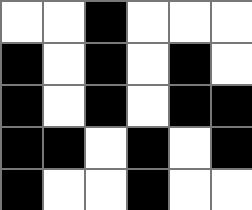[["white", "white", "black", "white", "white", "white"], ["black", "white", "black", "white", "black", "white"], ["black", "white", "black", "white", "black", "black"], ["black", "black", "white", "black", "white", "black"], ["black", "white", "white", "black", "white", "white"]]